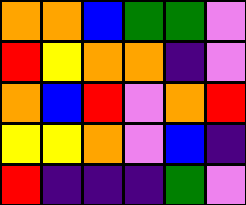[["orange", "orange", "blue", "green", "green", "violet"], ["red", "yellow", "orange", "orange", "indigo", "violet"], ["orange", "blue", "red", "violet", "orange", "red"], ["yellow", "yellow", "orange", "violet", "blue", "indigo"], ["red", "indigo", "indigo", "indigo", "green", "violet"]]